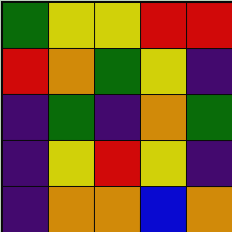[["green", "yellow", "yellow", "red", "red"], ["red", "orange", "green", "yellow", "indigo"], ["indigo", "green", "indigo", "orange", "green"], ["indigo", "yellow", "red", "yellow", "indigo"], ["indigo", "orange", "orange", "blue", "orange"]]